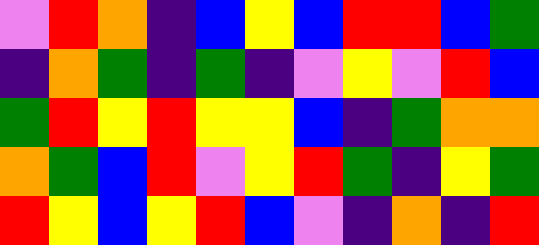[["violet", "red", "orange", "indigo", "blue", "yellow", "blue", "red", "red", "blue", "green"], ["indigo", "orange", "green", "indigo", "green", "indigo", "violet", "yellow", "violet", "red", "blue"], ["green", "red", "yellow", "red", "yellow", "yellow", "blue", "indigo", "green", "orange", "orange"], ["orange", "green", "blue", "red", "violet", "yellow", "red", "green", "indigo", "yellow", "green"], ["red", "yellow", "blue", "yellow", "red", "blue", "violet", "indigo", "orange", "indigo", "red"]]